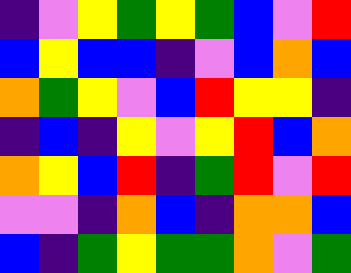[["indigo", "violet", "yellow", "green", "yellow", "green", "blue", "violet", "red"], ["blue", "yellow", "blue", "blue", "indigo", "violet", "blue", "orange", "blue"], ["orange", "green", "yellow", "violet", "blue", "red", "yellow", "yellow", "indigo"], ["indigo", "blue", "indigo", "yellow", "violet", "yellow", "red", "blue", "orange"], ["orange", "yellow", "blue", "red", "indigo", "green", "red", "violet", "red"], ["violet", "violet", "indigo", "orange", "blue", "indigo", "orange", "orange", "blue"], ["blue", "indigo", "green", "yellow", "green", "green", "orange", "violet", "green"]]